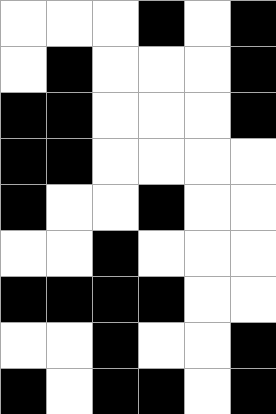[["white", "white", "white", "black", "white", "black"], ["white", "black", "white", "white", "white", "black"], ["black", "black", "white", "white", "white", "black"], ["black", "black", "white", "white", "white", "white"], ["black", "white", "white", "black", "white", "white"], ["white", "white", "black", "white", "white", "white"], ["black", "black", "black", "black", "white", "white"], ["white", "white", "black", "white", "white", "black"], ["black", "white", "black", "black", "white", "black"]]